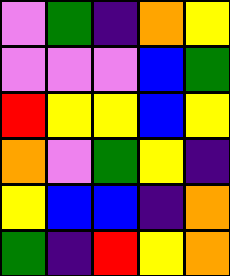[["violet", "green", "indigo", "orange", "yellow"], ["violet", "violet", "violet", "blue", "green"], ["red", "yellow", "yellow", "blue", "yellow"], ["orange", "violet", "green", "yellow", "indigo"], ["yellow", "blue", "blue", "indigo", "orange"], ["green", "indigo", "red", "yellow", "orange"]]